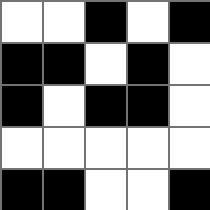[["white", "white", "black", "white", "black"], ["black", "black", "white", "black", "white"], ["black", "white", "black", "black", "white"], ["white", "white", "white", "white", "white"], ["black", "black", "white", "white", "black"]]